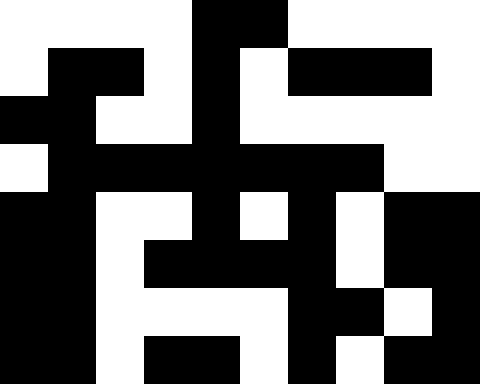[["white", "white", "white", "white", "black", "black", "white", "white", "white", "white"], ["white", "black", "black", "white", "black", "white", "black", "black", "black", "white"], ["black", "black", "white", "white", "black", "white", "white", "white", "white", "white"], ["white", "black", "black", "black", "black", "black", "black", "black", "white", "white"], ["black", "black", "white", "white", "black", "white", "black", "white", "black", "black"], ["black", "black", "white", "black", "black", "black", "black", "white", "black", "black"], ["black", "black", "white", "white", "white", "white", "black", "black", "white", "black"], ["black", "black", "white", "black", "black", "white", "black", "white", "black", "black"]]